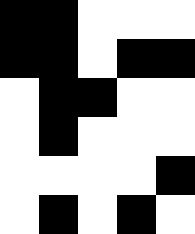[["black", "black", "white", "white", "white"], ["black", "black", "white", "black", "black"], ["white", "black", "black", "white", "white"], ["white", "black", "white", "white", "white"], ["white", "white", "white", "white", "black"], ["white", "black", "white", "black", "white"]]